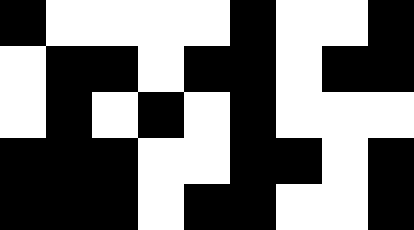[["black", "white", "white", "white", "white", "black", "white", "white", "black"], ["white", "black", "black", "white", "black", "black", "white", "black", "black"], ["white", "black", "white", "black", "white", "black", "white", "white", "white"], ["black", "black", "black", "white", "white", "black", "black", "white", "black"], ["black", "black", "black", "white", "black", "black", "white", "white", "black"]]